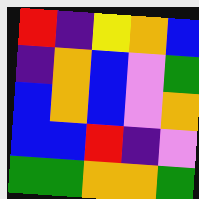[["red", "indigo", "yellow", "orange", "blue"], ["indigo", "orange", "blue", "violet", "green"], ["blue", "orange", "blue", "violet", "orange"], ["blue", "blue", "red", "indigo", "violet"], ["green", "green", "orange", "orange", "green"]]